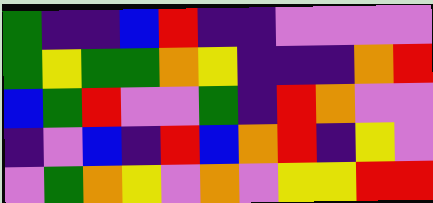[["green", "indigo", "indigo", "blue", "red", "indigo", "indigo", "violet", "violet", "violet", "violet"], ["green", "yellow", "green", "green", "orange", "yellow", "indigo", "indigo", "indigo", "orange", "red"], ["blue", "green", "red", "violet", "violet", "green", "indigo", "red", "orange", "violet", "violet"], ["indigo", "violet", "blue", "indigo", "red", "blue", "orange", "red", "indigo", "yellow", "violet"], ["violet", "green", "orange", "yellow", "violet", "orange", "violet", "yellow", "yellow", "red", "red"]]